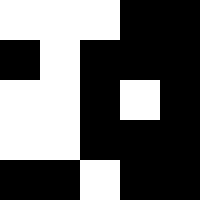[["white", "white", "white", "black", "black"], ["black", "white", "black", "black", "black"], ["white", "white", "black", "white", "black"], ["white", "white", "black", "black", "black"], ["black", "black", "white", "black", "black"]]